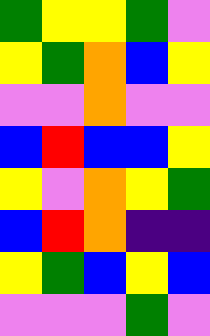[["green", "yellow", "yellow", "green", "violet"], ["yellow", "green", "orange", "blue", "yellow"], ["violet", "violet", "orange", "violet", "violet"], ["blue", "red", "blue", "blue", "yellow"], ["yellow", "violet", "orange", "yellow", "green"], ["blue", "red", "orange", "indigo", "indigo"], ["yellow", "green", "blue", "yellow", "blue"], ["violet", "violet", "violet", "green", "violet"]]